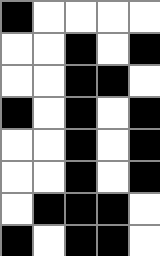[["black", "white", "white", "white", "white"], ["white", "white", "black", "white", "black"], ["white", "white", "black", "black", "white"], ["black", "white", "black", "white", "black"], ["white", "white", "black", "white", "black"], ["white", "white", "black", "white", "black"], ["white", "black", "black", "black", "white"], ["black", "white", "black", "black", "white"]]